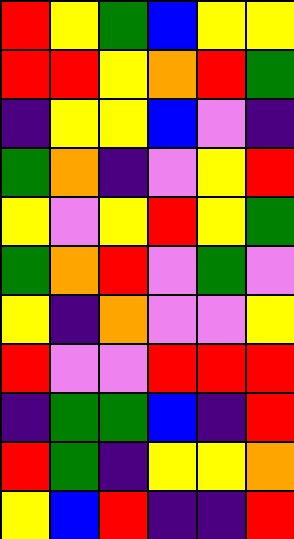[["red", "yellow", "green", "blue", "yellow", "yellow"], ["red", "red", "yellow", "orange", "red", "green"], ["indigo", "yellow", "yellow", "blue", "violet", "indigo"], ["green", "orange", "indigo", "violet", "yellow", "red"], ["yellow", "violet", "yellow", "red", "yellow", "green"], ["green", "orange", "red", "violet", "green", "violet"], ["yellow", "indigo", "orange", "violet", "violet", "yellow"], ["red", "violet", "violet", "red", "red", "red"], ["indigo", "green", "green", "blue", "indigo", "red"], ["red", "green", "indigo", "yellow", "yellow", "orange"], ["yellow", "blue", "red", "indigo", "indigo", "red"]]